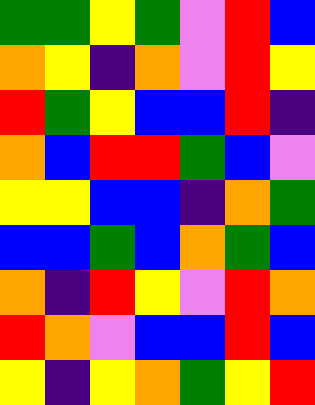[["green", "green", "yellow", "green", "violet", "red", "blue"], ["orange", "yellow", "indigo", "orange", "violet", "red", "yellow"], ["red", "green", "yellow", "blue", "blue", "red", "indigo"], ["orange", "blue", "red", "red", "green", "blue", "violet"], ["yellow", "yellow", "blue", "blue", "indigo", "orange", "green"], ["blue", "blue", "green", "blue", "orange", "green", "blue"], ["orange", "indigo", "red", "yellow", "violet", "red", "orange"], ["red", "orange", "violet", "blue", "blue", "red", "blue"], ["yellow", "indigo", "yellow", "orange", "green", "yellow", "red"]]